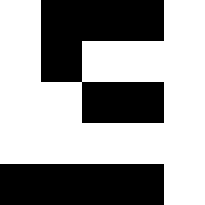[["white", "black", "black", "black", "white"], ["white", "black", "white", "white", "white"], ["white", "white", "black", "black", "white"], ["white", "white", "white", "white", "white"], ["black", "black", "black", "black", "white"]]